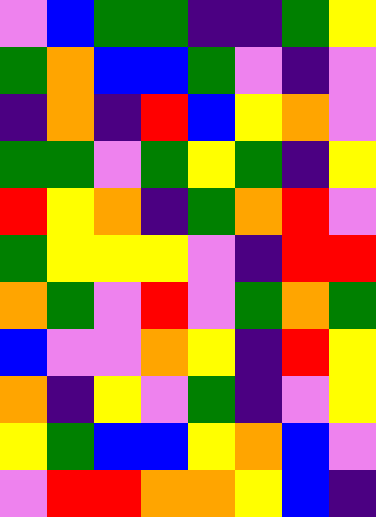[["violet", "blue", "green", "green", "indigo", "indigo", "green", "yellow"], ["green", "orange", "blue", "blue", "green", "violet", "indigo", "violet"], ["indigo", "orange", "indigo", "red", "blue", "yellow", "orange", "violet"], ["green", "green", "violet", "green", "yellow", "green", "indigo", "yellow"], ["red", "yellow", "orange", "indigo", "green", "orange", "red", "violet"], ["green", "yellow", "yellow", "yellow", "violet", "indigo", "red", "red"], ["orange", "green", "violet", "red", "violet", "green", "orange", "green"], ["blue", "violet", "violet", "orange", "yellow", "indigo", "red", "yellow"], ["orange", "indigo", "yellow", "violet", "green", "indigo", "violet", "yellow"], ["yellow", "green", "blue", "blue", "yellow", "orange", "blue", "violet"], ["violet", "red", "red", "orange", "orange", "yellow", "blue", "indigo"]]